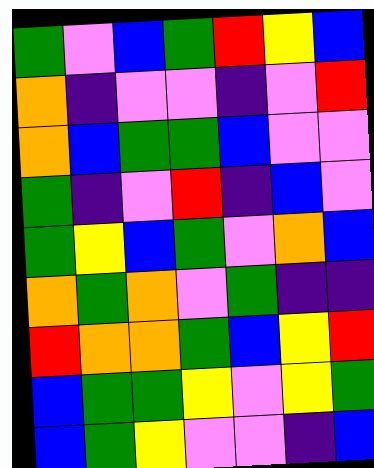[["green", "violet", "blue", "green", "red", "yellow", "blue"], ["orange", "indigo", "violet", "violet", "indigo", "violet", "red"], ["orange", "blue", "green", "green", "blue", "violet", "violet"], ["green", "indigo", "violet", "red", "indigo", "blue", "violet"], ["green", "yellow", "blue", "green", "violet", "orange", "blue"], ["orange", "green", "orange", "violet", "green", "indigo", "indigo"], ["red", "orange", "orange", "green", "blue", "yellow", "red"], ["blue", "green", "green", "yellow", "violet", "yellow", "green"], ["blue", "green", "yellow", "violet", "violet", "indigo", "blue"]]